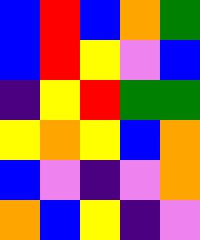[["blue", "red", "blue", "orange", "green"], ["blue", "red", "yellow", "violet", "blue"], ["indigo", "yellow", "red", "green", "green"], ["yellow", "orange", "yellow", "blue", "orange"], ["blue", "violet", "indigo", "violet", "orange"], ["orange", "blue", "yellow", "indigo", "violet"]]